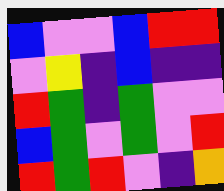[["blue", "violet", "violet", "blue", "red", "red"], ["violet", "yellow", "indigo", "blue", "indigo", "indigo"], ["red", "green", "indigo", "green", "violet", "violet"], ["blue", "green", "violet", "green", "violet", "red"], ["red", "green", "red", "violet", "indigo", "orange"]]